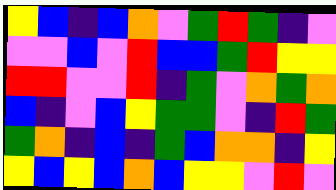[["yellow", "blue", "indigo", "blue", "orange", "violet", "green", "red", "green", "indigo", "violet"], ["violet", "violet", "blue", "violet", "red", "blue", "blue", "green", "red", "yellow", "yellow"], ["red", "red", "violet", "violet", "red", "indigo", "green", "violet", "orange", "green", "orange"], ["blue", "indigo", "violet", "blue", "yellow", "green", "green", "violet", "indigo", "red", "green"], ["green", "orange", "indigo", "blue", "indigo", "green", "blue", "orange", "orange", "indigo", "yellow"], ["yellow", "blue", "yellow", "blue", "orange", "blue", "yellow", "yellow", "violet", "red", "violet"]]